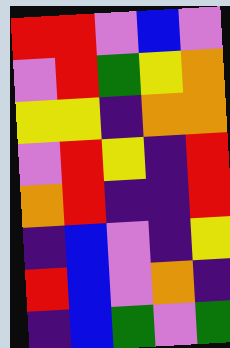[["red", "red", "violet", "blue", "violet"], ["violet", "red", "green", "yellow", "orange"], ["yellow", "yellow", "indigo", "orange", "orange"], ["violet", "red", "yellow", "indigo", "red"], ["orange", "red", "indigo", "indigo", "red"], ["indigo", "blue", "violet", "indigo", "yellow"], ["red", "blue", "violet", "orange", "indigo"], ["indigo", "blue", "green", "violet", "green"]]